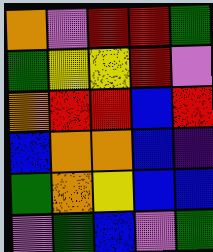[["orange", "violet", "red", "red", "green"], ["green", "yellow", "yellow", "red", "violet"], ["orange", "red", "red", "blue", "red"], ["blue", "orange", "orange", "blue", "indigo"], ["green", "orange", "yellow", "blue", "blue"], ["violet", "green", "blue", "violet", "green"]]